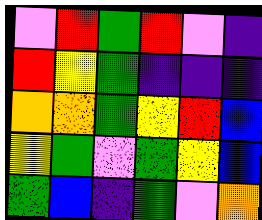[["violet", "red", "green", "red", "violet", "indigo"], ["red", "yellow", "green", "indigo", "indigo", "indigo"], ["orange", "orange", "green", "yellow", "red", "blue"], ["yellow", "green", "violet", "green", "yellow", "blue"], ["green", "blue", "indigo", "green", "violet", "orange"]]